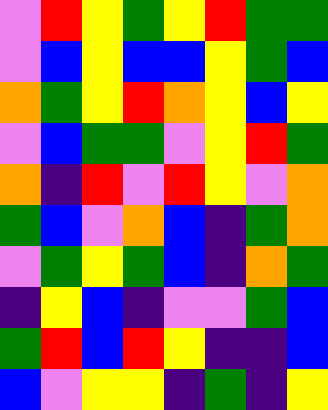[["violet", "red", "yellow", "green", "yellow", "red", "green", "green"], ["violet", "blue", "yellow", "blue", "blue", "yellow", "green", "blue"], ["orange", "green", "yellow", "red", "orange", "yellow", "blue", "yellow"], ["violet", "blue", "green", "green", "violet", "yellow", "red", "green"], ["orange", "indigo", "red", "violet", "red", "yellow", "violet", "orange"], ["green", "blue", "violet", "orange", "blue", "indigo", "green", "orange"], ["violet", "green", "yellow", "green", "blue", "indigo", "orange", "green"], ["indigo", "yellow", "blue", "indigo", "violet", "violet", "green", "blue"], ["green", "red", "blue", "red", "yellow", "indigo", "indigo", "blue"], ["blue", "violet", "yellow", "yellow", "indigo", "green", "indigo", "yellow"]]